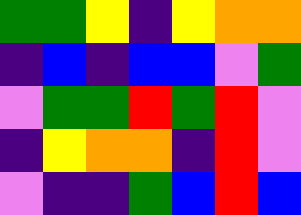[["green", "green", "yellow", "indigo", "yellow", "orange", "orange"], ["indigo", "blue", "indigo", "blue", "blue", "violet", "green"], ["violet", "green", "green", "red", "green", "red", "violet"], ["indigo", "yellow", "orange", "orange", "indigo", "red", "violet"], ["violet", "indigo", "indigo", "green", "blue", "red", "blue"]]